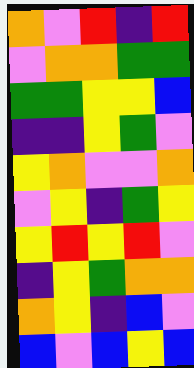[["orange", "violet", "red", "indigo", "red"], ["violet", "orange", "orange", "green", "green"], ["green", "green", "yellow", "yellow", "blue"], ["indigo", "indigo", "yellow", "green", "violet"], ["yellow", "orange", "violet", "violet", "orange"], ["violet", "yellow", "indigo", "green", "yellow"], ["yellow", "red", "yellow", "red", "violet"], ["indigo", "yellow", "green", "orange", "orange"], ["orange", "yellow", "indigo", "blue", "violet"], ["blue", "violet", "blue", "yellow", "blue"]]